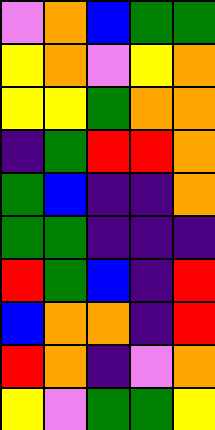[["violet", "orange", "blue", "green", "green"], ["yellow", "orange", "violet", "yellow", "orange"], ["yellow", "yellow", "green", "orange", "orange"], ["indigo", "green", "red", "red", "orange"], ["green", "blue", "indigo", "indigo", "orange"], ["green", "green", "indigo", "indigo", "indigo"], ["red", "green", "blue", "indigo", "red"], ["blue", "orange", "orange", "indigo", "red"], ["red", "orange", "indigo", "violet", "orange"], ["yellow", "violet", "green", "green", "yellow"]]